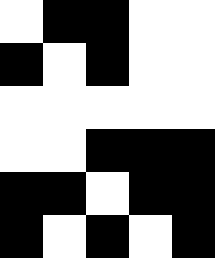[["white", "black", "black", "white", "white"], ["black", "white", "black", "white", "white"], ["white", "white", "white", "white", "white"], ["white", "white", "black", "black", "black"], ["black", "black", "white", "black", "black"], ["black", "white", "black", "white", "black"]]